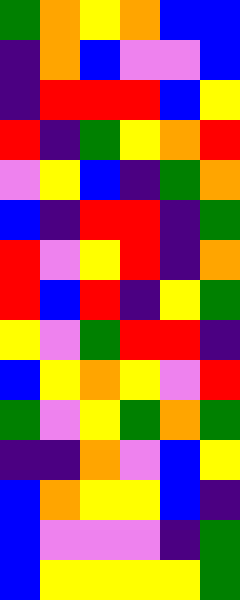[["green", "orange", "yellow", "orange", "blue", "blue"], ["indigo", "orange", "blue", "violet", "violet", "blue"], ["indigo", "red", "red", "red", "blue", "yellow"], ["red", "indigo", "green", "yellow", "orange", "red"], ["violet", "yellow", "blue", "indigo", "green", "orange"], ["blue", "indigo", "red", "red", "indigo", "green"], ["red", "violet", "yellow", "red", "indigo", "orange"], ["red", "blue", "red", "indigo", "yellow", "green"], ["yellow", "violet", "green", "red", "red", "indigo"], ["blue", "yellow", "orange", "yellow", "violet", "red"], ["green", "violet", "yellow", "green", "orange", "green"], ["indigo", "indigo", "orange", "violet", "blue", "yellow"], ["blue", "orange", "yellow", "yellow", "blue", "indigo"], ["blue", "violet", "violet", "violet", "indigo", "green"], ["blue", "yellow", "yellow", "yellow", "yellow", "green"]]